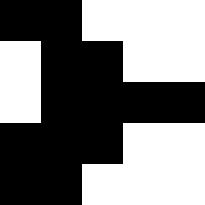[["black", "black", "white", "white", "white"], ["white", "black", "black", "white", "white"], ["white", "black", "black", "black", "black"], ["black", "black", "black", "white", "white"], ["black", "black", "white", "white", "white"]]